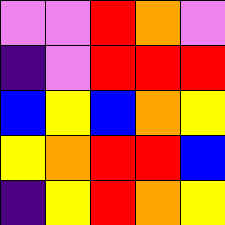[["violet", "violet", "red", "orange", "violet"], ["indigo", "violet", "red", "red", "red"], ["blue", "yellow", "blue", "orange", "yellow"], ["yellow", "orange", "red", "red", "blue"], ["indigo", "yellow", "red", "orange", "yellow"]]